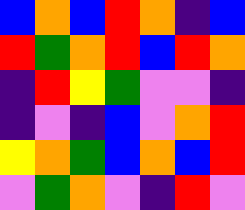[["blue", "orange", "blue", "red", "orange", "indigo", "blue"], ["red", "green", "orange", "red", "blue", "red", "orange"], ["indigo", "red", "yellow", "green", "violet", "violet", "indigo"], ["indigo", "violet", "indigo", "blue", "violet", "orange", "red"], ["yellow", "orange", "green", "blue", "orange", "blue", "red"], ["violet", "green", "orange", "violet", "indigo", "red", "violet"]]